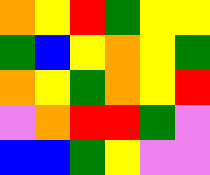[["orange", "yellow", "red", "green", "yellow", "yellow"], ["green", "blue", "yellow", "orange", "yellow", "green"], ["orange", "yellow", "green", "orange", "yellow", "red"], ["violet", "orange", "red", "red", "green", "violet"], ["blue", "blue", "green", "yellow", "violet", "violet"]]